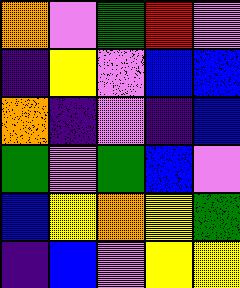[["orange", "violet", "green", "red", "violet"], ["indigo", "yellow", "violet", "blue", "blue"], ["orange", "indigo", "violet", "indigo", "blue"], ["green", "violet", "green", "blue", "violet"], ["blue", "yellow", "orange", "yellow", "green"], ["indigo", "blue", "violet", "yellow", "yellow"]]